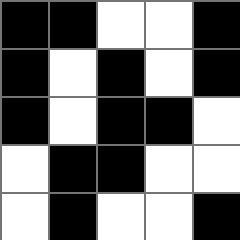[["black", "black", "white", "white", "black"], ["black", "white", "black", "white", "black"], ["black", "white", "black", "black", "white"], ["white", "black", "black", "white", "white"], ["white", "black", "white", "white", "black"]]